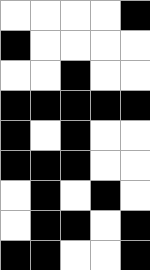[["white", "white", "white", "white", "black"], ["black", "white", "white", "white", "white"], ["white", "white", "black", "white", "white"], ["black", "black", "black", "black", "black"], ["black", "white", "black", "white", "white"], ["black", "black", "black", "white", "white"], ["white", "black", "white", "black", "white"], ["white", "black", "black", "white", "black"], ["black", "black", "white", "white", "black"]]